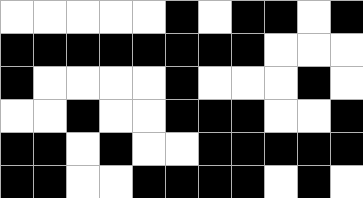[["white", "white", "white", "white", "white", "black", "white", "black", "black", "white", "black"], ["black", "black", "black", "black", "black", "black", "black", "black", "white", "white", "white"], ["black", "white", "white", "white", "white", "black", "white", "white", "white", "black", "white"], ["white", "white", "black", "white", "white", "black", "black", "black", "white", "white", "black"], ["black", "black", "white", "black", "white", "white", "black", "black", "black", "black", "black"], ["black", "black", "white", "white", "black", "black", "black", "black", "white", "black", "white"]]